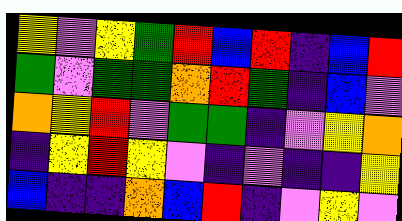[["yellow", "violet", "yellow", "green", "red", "blue", "red", "indigo", "blue", "red"], ["green", "violet", "green", "green", "orange", "red", "green", "indigo", "blue", "violet"], ["orange", "yellow", "red", "violet", "green", "green", "indigo", "violet", "yellow", "orange"], ["indigo", "yellow", "red", "yellow", "violet", "indigo", "violet", "indigo", "indigo", "yellow"], ["blue", "indigo", "indigo", "orange", "blue", "red", "indigo", "violet", "yellow", "violet"]]